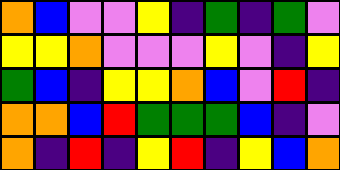[["orange", "blue", "violet", "violet", "yellow", "indigo", "green", "indigo", "green", "violet"], ["yellow", "yellow", "orange", "violet", "violet", "violet", "yellow", "violet", "indigo", "yellow"], ["green", "blue", "indigo", "yellow", "yellow", "orange", "blue", "violet", "red", "indigo"], ["orange", "orange", "blue", "red", "green", "green", "green", "blue", "indigo", "violet"], ["orange", "indigo", "red", "indigo", "yellow", "red", "indigo", "yellow", "blue", "orange"]]